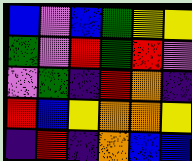[["blue", "violet", "blue", "green", "yellow", "yellow"], ["green", "violet", "red", "green", "red", "violet"], ["violet", "green", "indigo", "red", "orange", "indigo"], ["red", "blue", "yellow", "orange", "orange", "yellow"], ["indigo", "red", "indigo", "orange", "blue", "blue"]]